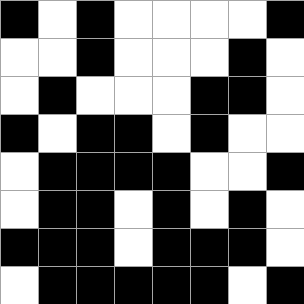[["black", "white", "black", "white", "white", "white", "white", "black"], ["white", "white", "black", "white", "white", "white", "black", "white"], ["white", "black", "white", "white", "white", "black", "black", "white"], ["black", "white", "black", "black", "white", "black", "white", "white"], ["white", "black", "black", "black", "black", "white", "white", "black"], ["white", "black", "black", "white", "black", "white", "black", "white"], ["black", "black", "black", "white", "black", "black", "black", "white"], ["white", "black", "black", "black", "black", "black", "white", "black"]]